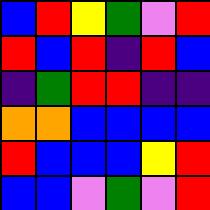[["blue", "red", "yellow", "green", "violet", "red"], ["red", "blue", "red", "indigo", "red", "blue"], ["indigo", "green", "red", "red", "indigo", "indigo"], ["orange", "orange", "blue", "blue", "blue", "blue"], ["red", "blue", "blue", "blue", "yellow", "red"], ["blue", "blue", "violet", "green", "violet", "red"]]